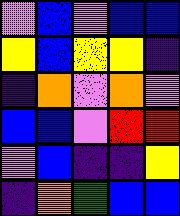[["violet", "blue", "violet", "blue", "blue"], ["yellow", "blue", "yellow", "yellow", "indigo"], ["indigo", "orange", "violet", "orange", "violet"], ["blue", "blue", "violet", "red", "red"], ["violet", "blue", "indigo", "indigo", "yellow"], ["indigo", "orange", "green", "blue", "blue"]]